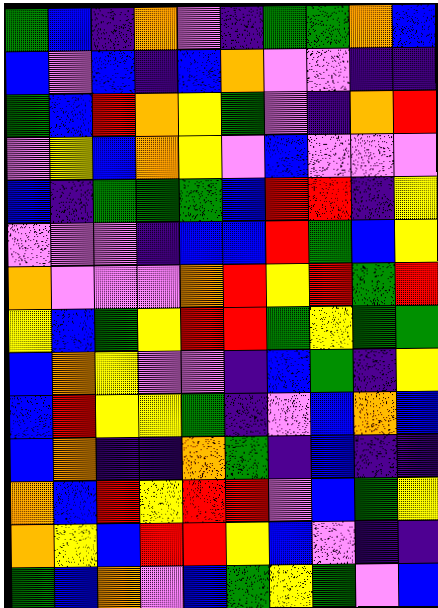[["green", "blue", "indigo", "orange", "violet", "indigo", "green", "green", "orange", "blue"], ["blue", "violet", "blue", "indigo", "blue", "orange", "violet", "violet", "indigo", "indigo"], ["green", "blue", "red", "orange", "yellow", "green", "violet", "indigo", "orange", "red"], ["violet", "yellow", "blue", "orange", "yellow", "violet", "blue", "violet", "violet", "violet"], ["blue", "indigo", "green", "green", "green", "blue", "red", "red", "indigo", "yellow"], ["violet", "violet", "violet", "indigo", "blue", "blue", "red", "green", "blue", "yellow"], ["orange", "violet", "violet", "violet", "orange", "red", "yellow", "red", "green", "red"], ["yellow", "blue", "green", "yellow", "red", "red", "green", "yellow", "green", "green"], ["blue", "orange", "yellow", "violet", "violet", "indigo", "blue", "green", "indigo", "yellow"], ["blue", "red", "yellow", "yellow", "green", "indigo", "violet", "blue", "orange", "blue"], ["blue", "orange", "indigo", "indigo", "orange", "green", "indigo", "blue", "indigo", "indigo"], ["orange", "blue", "red", "yellow", "red", "red", "violet", "blue", "green", "yellow"], ["orange", "yellow", "blue", "red", "red", "yellow", "blue", "violet", "indigo", "indigo"], ["green", "blue", "orange", "violet", "blue", "green", "yellow", "green", "violet", "blue"]]